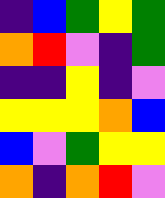[["indigo", "blue", "green", "yellow", "green"], ["orange", "red", "violet", "indigo", "green"], ["indigo", "indigo", "yellow", "indigo", "violet"], ["yellow", "yellow", "yellow", "orange", "blue"], ["blue", "violet", "green", "yellow", "yellow"], ["orange", "indigo", "orange", "red", "violet"]]